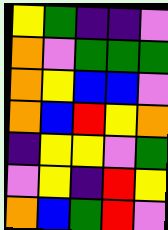[["yellow", "green", "indigo", "indigo", "violet"], ["orange", "violet", "green", "green", "green"], ["orange", "yellow", "blue", "blue", "violet"], ["orange", "blue", "red", "yellow", "orange"], ["indigo", "yellow", "yellow", "violet", "green"], ["violet", "yellow", "indigo", "red", "yellow"], ["orange", "blue", "green", "red", "violet"]]